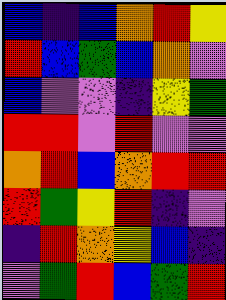[["blue", "indigo", "blue", "orange", "red", "yellow"], ["red", "blue", "green", "blue", "orange", "violet"], ["blue", "violet", "violet", "indigo", "yellow", "green"], ["red", "red", "violet", "red", "violet", "violet"], ["orange", "red", "blue", "orange", "red", "red"], ["red", "green", "yellow", "red", "indigo", "violet"], ["indigo", "red", "orange", "yellow", "blue", "indigo"], ["violet", "green", "red", "blue", "green", "red"]]